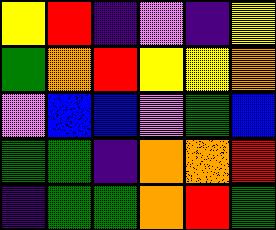[["yellow", "red", "indigo", "violet", "indigo", "yellow"], ["green", "orange", "red", "yellow", "yellow", "orange"], ["violet", "blue", "blue", "violet", "green", "blue"], ["green", "green", "indigo", "orange", "orange", "red"], ["indigo", "green", "green", "orange", "red", "green"]]